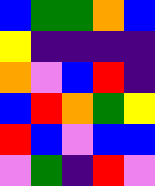[["blue", "green", "green", "orange", "blue"], ["yellow", "indigo", "indigo", "indigo", "indigo"], ["orange", "violet", "blue", "red", "indigo"], ["blue", "red", "orange", "green", "yellow"], ["red", "blue", "violet", "blue", "blue"], ["violet", "green", "indigo", "red", "violet"]]